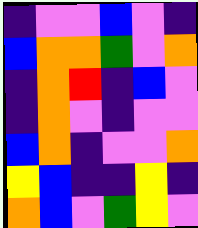[["indigo", "violet", "violet", "blue", "violet", "indigo"], ["blue", "orange", "orange", "green", "violet", "orange"], ["indigo", "orange", "red", "indigo", "blue", "violet"], ["indigo", "orange", "violet", "indigo", "violet", "violet"], ["blue", "orange", "indigo", "violet", "violet", "orange"], ["yellow", "blue", "indigo", "indigo", "yellow", "indigo"], ["orange", "blue", "violet", "green", "yellow", "violet"]]